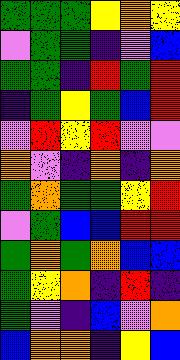[["green", "green", "green", "yellow", "orange", "yellow"], ["violet", "green", "green", "indigo", "violet", "blue"], ["green", "green", "indigo", "red", "green", "red"], ["indigo", "green", "yellow", "green", "blue", "red"], ["violet", "red", "yellow", "red", "violet", "violet"], ["orange", "violet", "indigo", "orange", "indigo", "orange"], ["green", "orange", "green", "green", "yellow", "red"], ["violet", "green", "blue", "blue", "red", "red"], ["green", "orange", "green", "orange", "blue", "blue"], ["green", "yellow", "orange", "indigo", "red", "indigo"], ["green", "violet", "indigo", "blue", "violet", "orange"], ["blue", "orange", "orange", "indigo", "yellow", "blue"]]